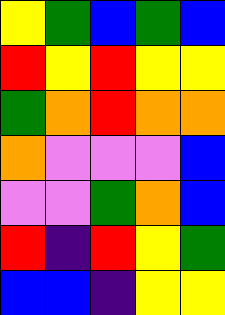[["yellow", "green", "blue", "green", "blue"], ["red", "yellow", "red", "yellow", "yellow"], ["green", "orange", "red", "orange", "orange"], ["orange", "violet", "violet", "violet", "blue"], ["violet", "violet", "green", "orange", "blue"], ["red", "indigo", "red", "yellow", "green"], ["blue", "blue", "indigo", "yellow", "yellow"]]